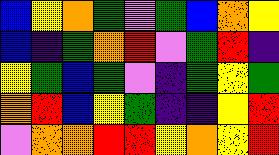[["blue", "yellow", "orange", "green", "violet", "green", "blue", "orange", "yellow"], ["blue", "indigo", "green", "orange", "red", "violet", "green", "red", "indigo"], ["yellow", "green", "blue", "green", "violet", "indigo", "green", "yellow", "green"], ["orange", "red", "blue", "yellow", "green", "indigo", "indigo", "yellow", "red"], ["violet", "orange", "orange", "red", "red", "yellow", "orange", "yellow", "red"]]